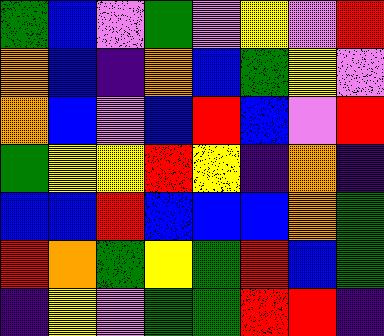[["green", "blue", "violet", "green", "violet", "yellow", "violet", "red"], ["orange", "blue", "indigo", "orange", "blue", "green", "yellow", "violet"], ["orange", "blue", "violet", "blue", "red", "blue", "violet", "red"], ["green", "yellow", "yellow", "red", "yellow", "indigo", "orange", "indigo"], ["blue", "blue", "red", "blue", "blue", "blue", "orange", "green"], ["red", "orange", "green", "yellow", "green", "red", "blue", "green"], ["indigo", "yellow", "violet", "green", "green", "red", "red", "indigo"]]